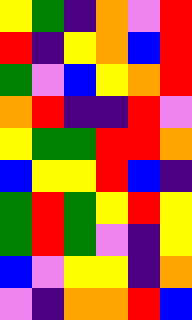[["yellow", "green", "indigo", "orange", "violet", "red"], ["red", "indigo", "yellow", "orange", "blue", "red"], ["green", "violet", "blue", "yellow", "orange", "red"], ["orange", "red", "indigo", "indigo", "red", "violet"], ["yellow", "green", "green", "red", "red", "orange"], ["blue", "yellow", "yellow", "red", "blue", "indigo"], ["green", "red", "green", "yellow", "red", "yellow"], ["green", "red", "green", "violet", "indigo", "yellow"], ["blue", "violet", "yellow", "yellow", "indigo", "orange"], ["violet", "indigo", "orange", "orange", "red", "blue"]]